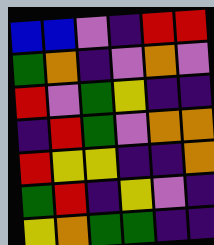[["blue", "blue", "violet", "indigo", "red", "red"], ["green", "orange", "indigo", "violet", "orange", "violet"], ["red", "violet", "green", "yellow", "indigo", "indigo"], ["indigo", "red", "green", "violet", "orange", "orange"], ["red", "yellow", "yellow", "indigo", "indigo", "orange"], ["green", "red", "indigo", "yellow", "violet", "indigo"], ["yellow", "orange", "green", "green", "indigo", "indigo"]]